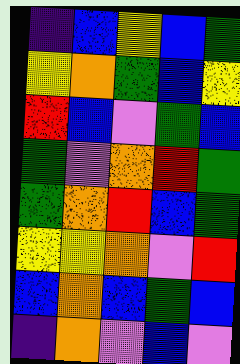[["indigo", "blue", "yellow", "blue", "green"], ["yellow", "orange", "green", "blue", "yellow"], ["red", "blue", "violet", "green", "blue"], ["green", "violet", "orange", "red", "green"], ["green", "orange", "red", "blue", "green"], ["yellow", "yellow", "orange", "violet", "red"], ["blue", "orange", "blue", "green", "blue"], ["indigo", "orange", "violet", "blue", "violet"]]